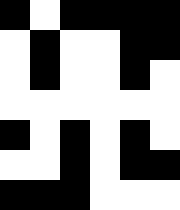[["black", "white", "black", "black", "black", "black"], ["white", "black", "white", "white", "black", "black"], ["white", "black", "white", "white", "black", "white"], ["white", "white", "white", "white", "white", "white"], ["black", "white", "black", "white", "black", "white"], ["white", "white", "black", "white", "black", "black"], ["black", "black", "black", "white", "white", "white"]]